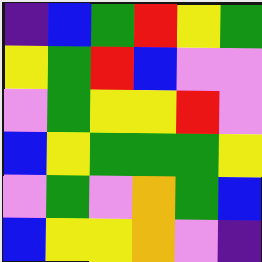[["indigo", "blue", "green", "red", "yellow", "green"], ["yellow", "green", "red", "blue", "violet", "violet"], ["violet", "green", "yellow", "yellow", "red", "violet"], ["blue", "yellow", "green", "green", "green", "yellow"], ["violet", "green", "violet", "orange", "green", "blue"], ["blue", "yellow", "yellow", "orange", "violet", "indigo"]]